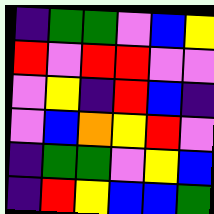[["indigo", "green", "green", "violet", "blue", "yellow"], ["red", "violet", "red", "red", "violet", "violet"], ["violet", "yellow", "indigo", "red", "blue", "indigo"], ["violet", "blue", "orange", "yellow", "red", "violet"], ["indigo", "green", "green", "violet", "yellow", "blue"], ["indigo", "red", "yellow", "blue", "blue", "green"]]